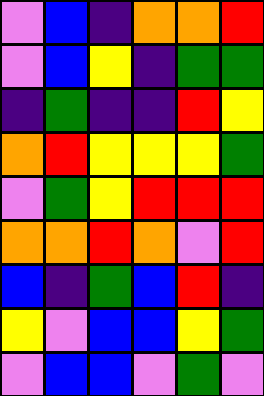[["violet", "blue", "indigo", "orange", "orange", "red"], ["violet", "blue", "yellow", "indigo", "green", "green"], ["indigo", "green", "indigo", "indigo", "red", "yellow"], ["orange", "red", "yellow", "yellow", "yellow", "green"], ["violet", "green", "yellow", "red", "red", "red"], ["orange", "orange", "red", "orange", "violet", "red"], ["blue", "indigo", "green", "blue", "red", "indigo"], ["yellow", "violet", "blue", "blue", "yellow", "green"], ["violet", "blue", "blue", "violet", "green", "violet"]]